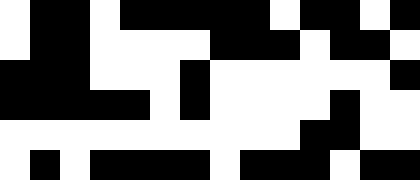[["white", "black", "black", "white", "black", "black", "black", "black", "black", "white", "black", "black", "white", "black"], ["white", "black", "black", "white", "white", "white", "white", "black", "black", "black", "white", "black", "black", "white"], ["black", "black", "black", "white", "white", "white", "black", "white", "white", "white", "white", "white", "white", "black"], ["black", "black", "black", "black", "black", "white", "black", "white", "white", "white", "white", "black", "white", "white"], ["white", "white", "white", "white", "white", "white", "white", "white", "white", "white", "black", "black", "white", "white"], ["white", "black", "white", "black", "black", "black", "black", "white", "black", "black", "black", "white", "black", "black"]]